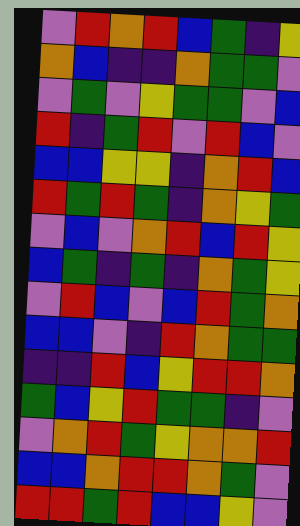[["violet", "red", "orange", "red", "blue", "green", "indigo", "yellow"], ["orange", "blue", "indigo", "indigo", "orange", "green", "green", "violet"], ["violet", "green", "violet", "yellow", "green", "green", "violet", "blue"], ["red", "indigo", "green", "red", "violet", "red", "blue", "violet"], ["blue", "blue", "yellow", "yellow", "indigo", "orange", "red", "blue"], ["red", "green", "red", "green", "indigo", "orange", "yellow", "green"], ["violet", "blue", "violet", "orange", "red", "blue", "red", "yellow"], ["blue", "green", "indigo", "green", "indigo", "orange", "green", "yellow"], ["violet", "red", "blue", "violet", "blue", "red", "green", "orange"], ["blue", "blue", "violet", "indigo", "red", "orange", "green", "green"], ["indigo", "indigo", "red", "blue", "yellow", "red", "red", "orange"], ["green", "blue", "yellow", "red", "green", "green", "indigo", "violet"], ["violet", "orange", "red", "green", "yellow", "orange", "orange", "red"], ["blue", "blue", "orange", "red", "red", "orange", "green", "violet"], ["red", "red", "green", "red", "blue", "blue", "yellow", "violet"]]